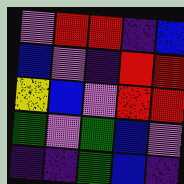[["violet", "red", "red", "indigo", "blue"], ["blue", "violet", "indigo", "red", "red"], ["yellow", "blue", "violet", "red", "red"], ["green", "violet", "green", "blue", "violet"], ["indigo", "indigo", "green", "blue", "indigo"]]